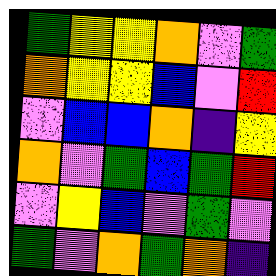[["green", "yellow", "yellow", "orange", "violet", "green"], ["orange", "yellow", "yellow", "blue", "violet", "red"], ["violet", "blue", "blue", "orange", "indigo", "yellow"], ["orange", "violet", "green", "blue", "green", "red"], ["violet", "yellow", "blue", "violet", "green", "violet"], ["green", "violet", "orange", "green", "orange", "indigo"]]